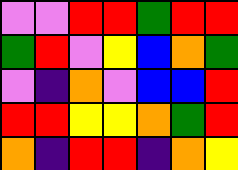[["violet", "violet", "red", "red", "green", "red", "red"], ["green", "red", "violet", "yellow", "blue", "orange", "green"], ["violet", "indigo", "orange", "violet", "blue", "blue", "red"], ["red", "red", "yellow", "yellow", "orange", "green", "red"], ["orange", "indigo", "red", "red", "indigo", "orange", "yellow"]]